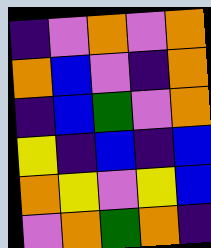[["indigo", "violet", "orange", "violet", "orange"], ["orange", "blue", "violet", "indigo", "orange"], ["indigo", "blue", "green", "violet", "orange"], ["yellow", "indigo", "blue", "indigo", "blue"], ["orange", "yellow", "violet", "yellow", "blue"], ["violet", "orange", "green", "orange", "indigo"]]